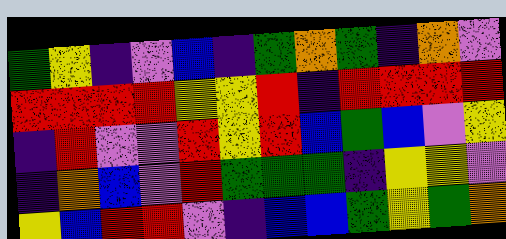[["green", "yellow", "indigo", "violet", "blue", "indigo", "green", "orange", "green", "indigo", "orange", "violet"], ["red", "red", "red", "red", "yellow", "yellow", "red", "indigo", "red", "red", "red", "red"], ["indigo", "red", "violet", "violet", "red", "yellow", "red", "blue", "green", "blue", "violet", "yellow"], ["indigo", "orange", "blue", "violet", "red", "green", "green", "green", "indigo", "yellow", "yellow", "violet"], ["yellow", "blue", "red", "red", "violet", "indigo", "blue", "blue", "green", "yellow", "green", "orange"]]